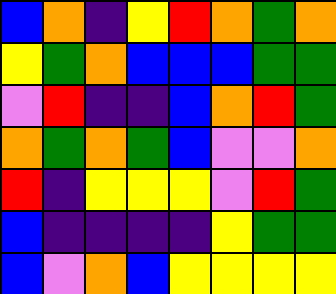[["blue", "orange", "indigo", "yellow", "red", "orange", "green", "orange"], ["yellow", "green", "orange", "blue", "blue", "blue", "green", "green"], ["violet", "red", "indigo", "indigo", "blue", "orange", "red", "green"], ["orange", "green", "orange", "green", "blue", "violet", "violet", "orange"], ["red", "indigo", "yellow", "yellow", "yellow", "violet", "red", "green"], ["blue", "indigo", "indigo", "indigo", "indigo", "yellow", "green", "green"], ["blue", "violet", "orange", "blue", "yellow", "yellow", "yellow", "yellow"]]